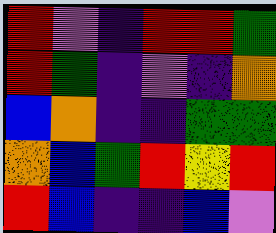[["red", "violet", "indigo", "red", "red", "green"], ["red", "green", "indigo", "violet", "indigo", "orange"], ["blue", "orange", "indigo", "indigo", "green", "green"], ["orange", "blue", "green", "red", "yellow", "red"], ["red", "blue", "indigo", "indigo", "blue", "violet"]]